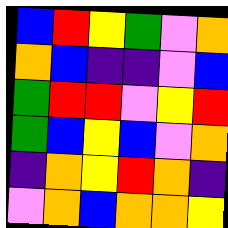[["blue", "red", "yellow", "green", "violet", "orange"], ["orange", "blue", "indigo", "indigo", "violet", "blue"], ["green", "red", "red", "violet", "yellow", "red"], ["green", "blue", "yellow", "blue", "violet", "orange"], ["indigo", "orange", "yellow", "red", "orange", "indigo"], ["violet", "orange", "blue", "orange", "orange", "yellow"]]